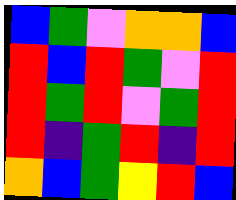[["blue", "green", "violet", "orange", "orange", "blue"], ["red", "blue", "red", "green", "violet", "red"], ["red", "green", "red", "violet", "green", "red"], ["red", "indigo", "green", "red", "indigo", "red"], ["orange", "blue", "green", "yellow", "red", "blue"]]